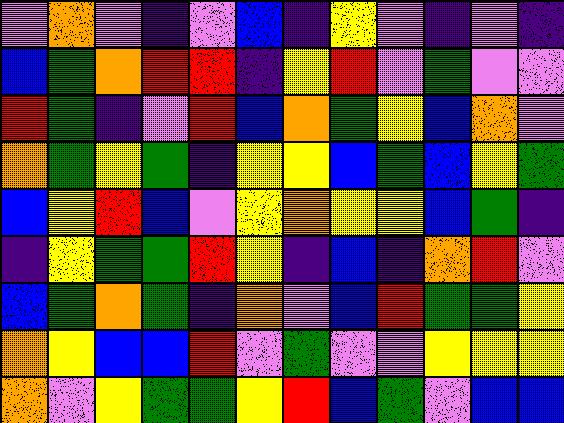[["violet", "orange", "violet", "indigo", "violet", "blue", "indigo", "yellow", "violet", "indigo", "violet", "indigo"], ["blue", "green", "orange", "red", "red", "indigo", "yellow", "red", "violet", "green", "violet", "violet"], ["red", "green", "indigo", "violet", "red", "blue", "orange", "green", "yellow", "blue", "orange", "violet"], ["orange", "green", "yellow", "green", "indigo", "yellow", "yellow", "blue", "green", "blue", "yellow", "green"], ["blue", "yellow", "red", "blue", "violet", "yellow", "orange", "yellow", "yellow", "blue", "green", "indigo"], ["indigo", "yellow", "green", "green", "red", "yellow", "indigo", "blue", "indigo", "orange", "red", "violet"], ["blue", "green", "orange", "green", "indigo", "orange", "violet", "blue", "red", "green", "green", "yellow"], ["orange", "yellow", "blue", "blue", "red", "violet", "green", "violet", "violet", "yellow", "yellow", "yellow"], ["orange", "violet", "yellow", "green", "green", "yellow", "red", "blue", "green", "violet", "blue", "blue"]]